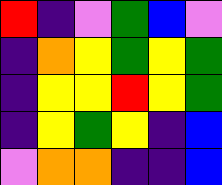[["red", "indigo", "violet", "green", "blue", "violet"], ["indigo", "orange", "yellow", "green", "yellow", "green"], ["indigo", "yellow", "yellow", "red", "yellow", "green"], ["indigo", "yellow", "green", "yellow", "indigo", "blue"], ["violet", "orange", "orange", "indigo", "indigo", "blue"]]